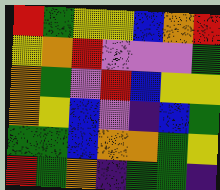[["red", "green", "yellow", "yellow", "blue", "orange", "red"], ["yellow", "orange", "red", "violet", "violet", "violet", "green"], ["orange", "green", "violet", "red", "blue", "yellow", "yellow"], ["orange", "yellow", "blue", "violet", "indigo", "blue", "green"], ["green", "green", "blue", "orange", "orange", "green", "yellow"], ["red", "green", "orange", "indigo", "green", "green", "indigo"]]